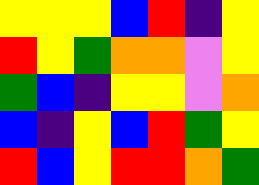[["yellow", "yellow", "yellow", "blue", "red", "indigo", "yellow"], ["red", "yellow", "green", "orange", "orange", "violet", "yellow"], ["green", "blue", "indigo", "yellow", "yellow", "violet", "orange"], ["blue", "indigo", "yellow", "blue", "red", "green", "yellow"], ["red", "blue", "yellow", "red", "red", "orange", "green"]]